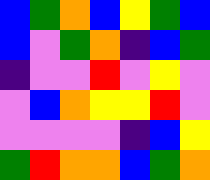[["blue", "green", "orange", "blue", "yellow", "green", "blue"], ["blue", "violet", "green", "orange", "indigo", "blue", "green"], ["indigo", "violet", "violet", "red", "violet", "yellow", "violet"], ["violet", "blue", "orange", "yellow", "yellow", "red", "violet"], ["violet", "violet", "violet", "violet", "indigo", "blue", "yellow"], ["green", "red", "orange", "orange", "blue", "green", "orange"]]